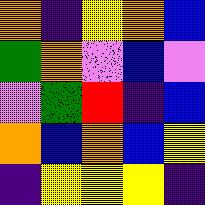[["orange", "indigo", "yellow", "orange", "blue"], ["green", "orange", "violet", "blue", "violet"], ["violet", "green", "red", "indigo", "blue"], ["orange", "blue", "orange", "blue", "yellow"], ["indigo", "yellow", "yellow", "yellow", "indigo"]]